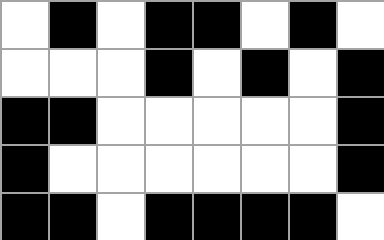[["white", "black", "white", "black", "black", "white", "black", "white"], ["white", "white", "white", "black", "white", "black", "white", "black"], ["black", "black", "white", "white", "white", "white", "white", "black"], ["black", "white", "white", "white", "white", "white", "white", "black"], ["black", "black", "white", "black", "black", "black", "black", "white"]]